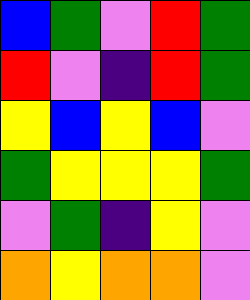[["blue", "green", "violet", "red", "green"], ["red", "violet", "indigo", "red", "green"], ["yellow", "blue", "yellow", "blue", "violet"], ["green", "yellow", "yellow", "yellow", "green"], ["violet", "green", "indigo", "yellow", "violet"], ["orange", "yellow", "orange", "orange", "violet"]]